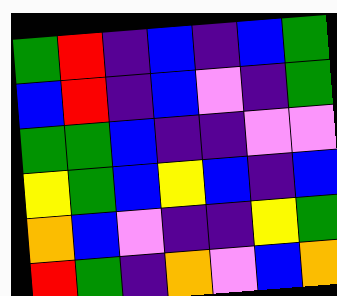[["green", "red", "indigo", "blue", "indigo", "blue", "green"], ["blue", "red", "indigo", "blue", "violet", "indigo", "green"], ["green", "green", "blue", "indigo", "indigo", "violet", "violet"], ["yellow", "green", "blue", "yellow", "blue", "indigo", "blue"], ["orange", "blue", "violet", "indigo", "indigo", "yellow", "green"], ["red", "green", "indigo", "orange", "violet", "blue", "orange"]]